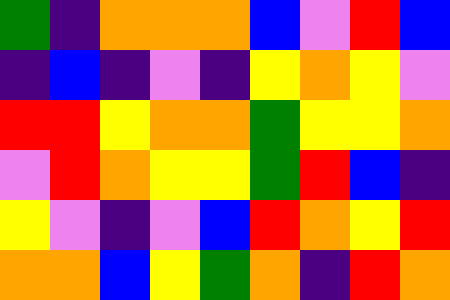[["green", "indigo", "orange", "orange", "orange", "blue", "violet", "red", "blue"], ["indigo", "blue", "indigo", "violet", "indigo", "yellow", "orange", "yellow", "violet"], ["red", "red", "yellow", "orange", "orange", "green", "yellow", "yellow", "orange"], ["violet", "red", "orange", "yellow", "yellow", "green", "red", "blue", "indigo"], ["yellow", "violet", "indigo", "violet", "blue", "red", "orange", "yellow", "red"], ["orange", "orange", "blue", "yellow", "green", "orange", "indigo", "red", "orange"]]